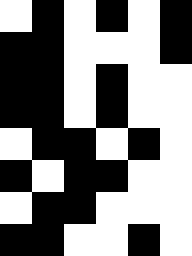[["white", "black", "white", "black", "white", "black"], ["black", "black", "white", "white", "white", "black"], ["black", "black", "white", "black", "white", "white"], ["black", "black", "white", "black", "white", "white"], ["white", "black", "black", "white", "black", "white"], ["black", "white", "black", "black", "white", "white"], ["white", "black", "black", "white", "white", "white"], ["black", "black", "white", "white", "black", "white"]]